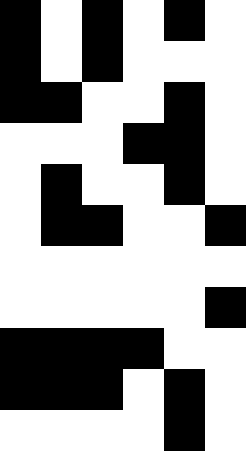[["black", "white", "black", "white", "black", "white"], ["black", "white", "black", "white", "white", "white"], ["black", "black", "white", "white", "black", "white"], ["white", "white", "white", "black", "black", "white"], ["white", "black", "white", "white", "black", "white"], ["white", "black", "black", "white", "white", "black"], ["white", "white", "white", "white", "white", "white"], ["white", "white", "white", "white", "white", "black"], ["black", "black", "black", "black", "white", "white"], ["black", "black", "black", "white", "black", "white"], ["white", "white", "white", "white", "black", "white"]]